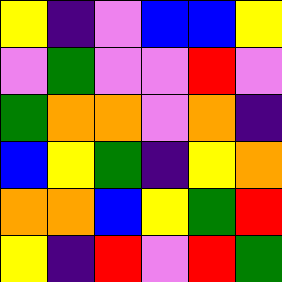[["yellow", "indigo", "violet", "blue", "blue", "yellow"], ["violet", "green", "violet", "violet", "red", "violet"], ["green", "orange", "orange", "violet", "orange", "indigo"], ["blue", "yellow", "green", "indigo", "yellow", "orange"], ["orange", "orange", "blue", "yellow", "green", "red"], ["yellow", "indigo", "red", "violet", "red", "green"]]